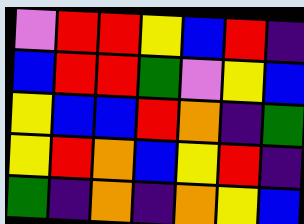[["violet", "red", "red", "yellow", "blue", "red", "indigo"], ["blue", "red", "red", "green", "violet", "yellow", "blue"], ["yellow", "blue", "blue", "red", "orange", "indigo", "green"], ["yellow", "red", "orange", "blue", "yellow", "red", "indigo"], ["green", "indigo", "orange", "indigo", "orange", "yellow", "blue"]]